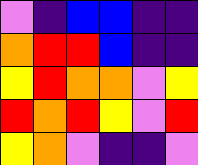[["violet", "indigo", "blue", "blue", "indigo", "indigo"], ["orange", "red", "red", "blue", "indigo", "indigo"], ["yellow", "red", "orange", "orange", "violet", "yellow"], ["red", "orange", "red", "yellow", "violet", "red"], ["yellow", "orange", "violet", "indigo", "indigo", "violet"]]